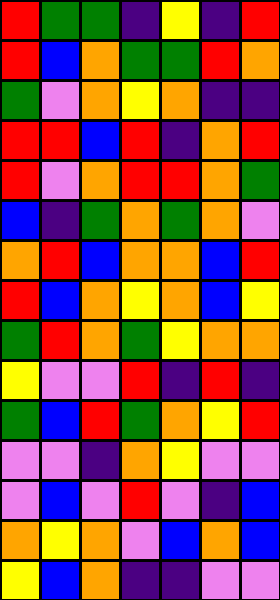[["red", "green", "green", "indigo", "yellow", "indigo", "red"], ["red", "blue", "orange", "green", "green", "red", "orange"], ["green", "violet", "orange", "yellow", "orange", "indigo", "indigo"], ["red", "red", "blue", "red", "indigo", "orange", "red"], ["red", "violet", "orange", "red", "red", "orange", "green"], ["blue", "indigo", "green", "orange", "green", "orange", "violet"], ["orange", "red", "blue", "orange", "orange", "blue", "red"], ["red", "blue", "orange", "yellow", "orange", "blue", "yellow"], ["green", "red", "orange", "green", "yellow", "orange", "orange"], ["yellow", "violet", "violet", "red", "indigo", "red", "indigo"], ["green", "blue", "red", "green", "orange", "yellow", "red"], ["violet", "violet", "indigo", "orange", "yellow", "violet", "violet"], ["violet", "blue", "violet", "red", "violet", "indigo", "blue"], ["orange", "yellow", "orange", "violet", "blue", "orange", "blue"], ["yellow", "blue", "orange", "indigo", "indigo", "violet", "violet"]]